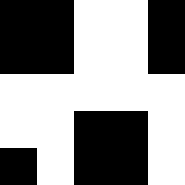[["black", "black", "white", "white", "black"], ["black", "black", "white", "white", "black"], ["white", "white", "white", "white", "white"], ["white", "white", "black", "black", "white"], ["black", "white", "black", "black", "white"]]